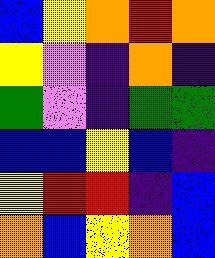[["blue", "yellow", "orange", "red", "orange"], ["yellow", "violet", "indigo", "orange", "indigo"], ["green", "violet", "indigo", "green", "green"], ["blue", "blue", "yellow", "blue", "indigo"], ["yellow", "red", "red", "indigo", "blue"], ["orange", "blue", "yellow", "orange", "blue"]]